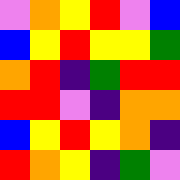[["violet", "orange", "yellow", "red", "violet", "blue"], ["blue", "yellow", "red", "yellow", "yellow", "green"], ["orange", "red", "indigo", "green", "red", "red"], ["red", "red", "violet", "indigo", "orange", "orange"], ["blue", "yellow", "red", "yellow", "orange", "indigo"], ["red", "orange", "yellow", "indigo", "green", "violet"]]